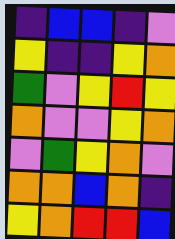[["indigo", "blue", "blue", "indigo", "violet"], ["yellow", "indigo", "indigo", "yellow", "orange"], ["green", "violet", "yellow", "red", "yellow"], ["orange", "violet", "violet", "yellow", "orange"], ["violet", "green", "yellow", "orange", "violet"], ["orange", "orange", "blue", "orange", "indigo"], ["yellow", "orange", "red", "red", "blue"]]